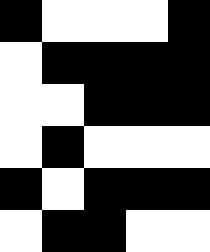[["black", "white", "white", "white", "black"], ["white", "black", "black", "black", "black"], ["white", "white", "black", "black", "black"], ["white", "black", "white", "white", "white"], ["black", "white", "black", "black", "black"], ["white", "black", "black", "white", "white"]]